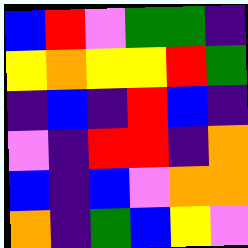[["blue", "red", "violet", "green", "green", "indigo"], ["yellow", "orange", "yellow", "yellow", "red", "green"], ["indigo", "blue", "indigo", "red", "blue", "indigo"], ["violet", "indigo", "red", "red", "indigo", "orange"], ["blue", "indigo", "blue", "violet", "orange", "orange"], ["orange", "indigo", "green", "blue", "yellow", "violet"]]